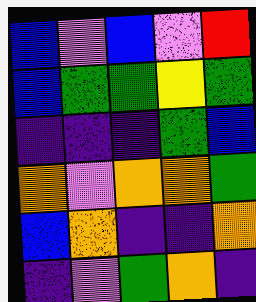[["blue", "violet", "blue", "violet", "red"], ["blue", "green", "green", "yellow", "green"], ["indigo", "indigo", "indigo", "green", "blue"], ["orange", "violet", "orange", "orange", "green"], ["blue", "orange", "indigo", "indigo", "orange"], ["indigo", "violet", "green", "orange", "indigo"]]